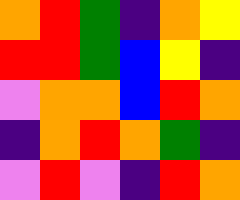[["orange", "red", "green", "indigo", "orange", "yellow"], ["red", "red", "green", "blue", "yellow", "indigo"], ["violet", "orange", "orange", "blue", "red", "orange"], ["indigo", "orange", "red", "orange", "green", "indigo"], ["violet", "red", "violet", "indigo", "red", "orange"]]